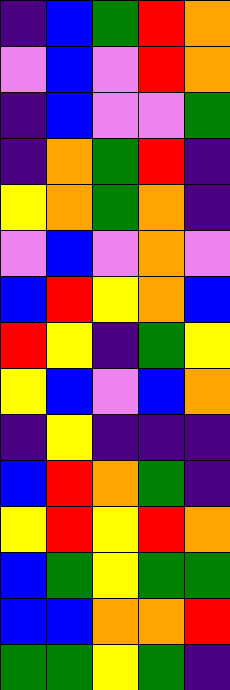[["indigo", "blue", "green", "red", "orange"], ["violet", "blue", "violet", "red", "orange"], ["indigo", "blue", "violet", "violet", "green"], ["indigo", "orange", "green", "red", "indigo"], ["yellow", "orange", "green", "orange", "indigo"], ["violet", "blue", "violet", "orange", "violet"], ["blue", "red", "yellow", "orange", "blue"], ["red", "yellow", "indigo", "green", "yellow"], ["yellow", "blue", "violet", "blue", "orange"], ["indigo", "yellow", "indigo", "indigo", "indigo"], ["blue", "red", "orange", "green", "indigo"], ["yellow", "red", "yellow", "red", "orange"], ["blue", "green", "yellow", "green", "green"], ["blue", "blue", "orange", "orange", "red"], ["green", "green", "yellow", "green", "indigo"]]